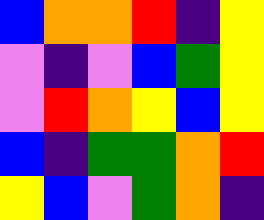[["blue", "orange", "orange", "red", "indigo", "yellow"], ["violet", "indigo", "violet", "blue", "green", "yellow"], ["violet", "red", "orange", "yellow", "blue", "yellow"], ["blue", "indigo", "green", "green", "orange", "red"], ["yellow", "blue", "violet", "green", "orange", "indigo"]]